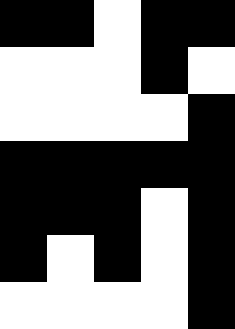[["black", "black", "white", "black", "black"], ["white", "white", "white", "black", "white"], ["white", "white", "white", "white", "black"], ["black", "black", "black", "black", "black"], ["black", "black", "black", "white", "black"], ["black", "white", "black", "white", "black"], ["white", "white", "white", "white", "black"]]